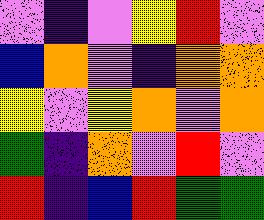[["violet", "indigo", "violet", "yellow", "red", "violet"], ["blue", "orange", "violet", "indigo", "orange", "orange"], ["yellow", "violet", "yellow", "orange", "violet", "orange"], ["green", "indigo", "orange", "violet", "red", "violet"], ["red", "indigo", "blue", "red", "green", "green"]]